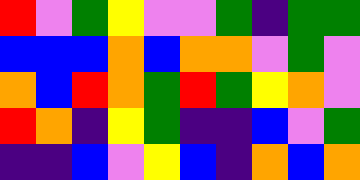[["red", "violet", "green", "yellow", "violet", "violet", "green", "indigo", "green", "green"], ["blue", "blue", "blue", "orange", "blue", "orange", "orange", "violet", "green", "violet"], ["orange", "blue", "red", "orange", "green", "red", "green", "yellow", "orange", "violet"], ["red", "orange", "indigo", "yellow", "green", "indigo", "indigo", "blue", "violet", "green"], ["indigo", "indigo", "blue", "violet", "yellow", "blue", "indigo", "orange", "blue", "orange"]]